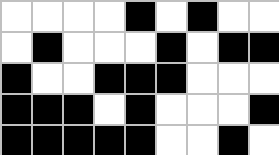[["white", "white", "white", "white", "black", "white", "black", "white", "white"], ["white", "black", "white", "white", "white", "black", "white", "black", "black"], ["black", "white", "white", "black", "black", "black", "white", "white", "white"], ["black", "black", "black", "white", "black", "white", "white", "white", "black"], ["black", "black", "black", "black", "black", "white", "white", "black", "white"]]